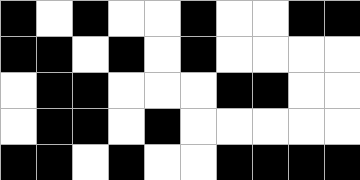[["black", "white", "black", "white", "white", "black", "white", "white", "black", "black"], ["black", "black", "white", "black", "white", "black", "white", "white", "white", "white"], ["white", "black", "black", "white", "white", "white", "black", "black", "white", "white"], ["white", "black", "black", "white", "black", "white", "white", "white", "white", "white"], ["black", "black", "white", "black", "white", "white", "black", "black", "black", "black"]]